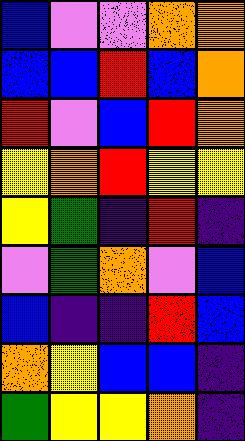[["blue", "violet", "violet", "orange", "orange"], ["blue", "blue", "red", "blue", "orange"], ["red", "violet", "blue", "red", "orange"], ["yellow", "orange", "red", "yellow", "yellow"], ["yellow", "green", "indigo", "red", "indigo"], ["violet", "green", "orange", "violet", "blue"], ["blue", "indigo", "indigo", "red", "blue"], ["orange", "yellow", "blue", "blue", "indigo"], ["green", "yellow", "yellow", "orange", "indigo"]]